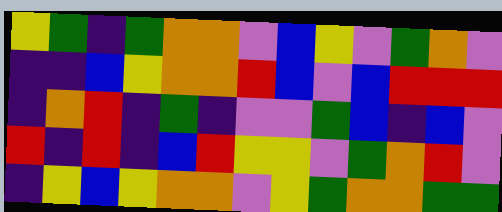[["yellow", "green", "indigo", "green", "orange", "orange", "violet", "blue", "yellow", "violet", "green", "orange", "violet"], ["indigo", "indigo", "blue", "yellow", "orange", "orange", "red", "blue", "violet", "blue", "red", "red", "red"], ["indigo", "orange", "red", "indigo", "green", "indigo", "violet", "violet", "green", "blue", "indigo", "blue", "violet"], ["red", "indigo", "red", "indigo", "blue", "red", "yellow", "yellow", "violet", "green", "orange", "red", "violet"], ["indigo", "yellow", "blue", "yellow", "orange", "orange", "violet", "yellow", "green", "orange", "orange", "green", "green"]]